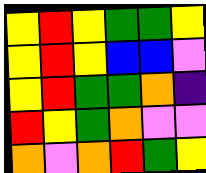[["yellow", "red", "yellow", "green", "green", "yellow"], ["yellow", "red", "yellow", "blue", "blue", "violet"], ["yellow", "red", "green", "green", "orange", "indigo"], ["red", "yellow", "green", "orange", "violet", "violet"], ["orange", "violet", "orange", "red", "green", "yellow"]]